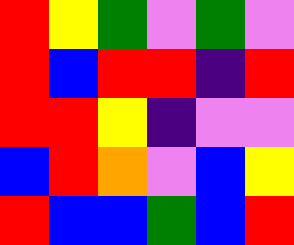[["red", "yellow", "green", "violet", "green", "violet"], ["red", "blue", "red", "red", "indigo", "red"], ["red", "red", "yellow", "indigo", "violet", "violet"], ["blue", "red", "orange", "violet", "blue", "yellow"], ["red", "blue", "blue", "green", "blue", "red"]]